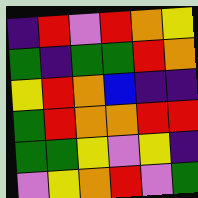[["indigo", "red", "violet", "red", "orange", "yellow"], ["green", "indigo", "green", "green", "red", "orange"], ["yellow", "red", "orange", "blue", "indigo", "indigo"], ["green", "red", "orange", "orange", "red", "red"], ["green", "green", "yellow", "violet", "yellow", "indigo"], ["violet", "yellow", "orange", "red", "violet", "green"]]